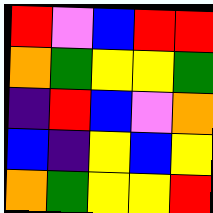[["red", "violet", "blue", "red", "red"], ["orange", "green", "yellow", "yellow", "green"], ["indigo", "red", "blue", "violet", "orange"], ["blue", "indigo", "yellow", "blue", "yellow"], ["orange", "green", "yellow", "yellow", "red"]]